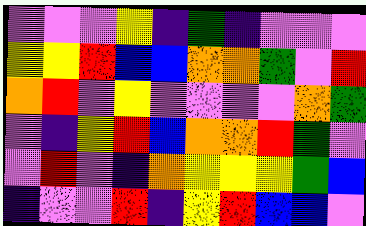[["violet", "violet", "violet", "yellow", "indigo", "green", "indigo", "violet", "violet", "violet"], ["yellow", "yellow", "red", "blue", "blue", "orange", "orange", "green", "violet", "red"], ["orange", "red", "violet", "yellow", "violet", "violet", "violet", "violet", "orange", "green"], ["violet", "indigo", "yellow", "red", "blue", "orange", "orange", "red", "green", "violet"], ["violet", "red", "violet", "indigo", "orange", "yellow", "yellow", "yellow", "green", "blue"], ["indigo", "violet", "violet", "red", "indigo", "yellow", "red", "blue", "blue", "violet"]]